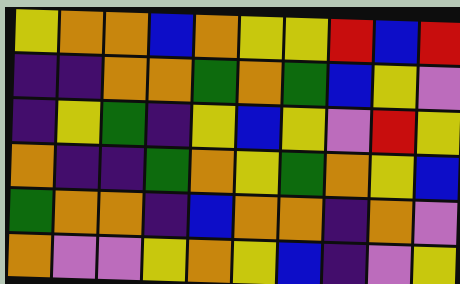[["yellow", "orange", "orange", "blue", "orange", "yellow", "yellow", "red", "blue", "red"], ["indigo", "indigo", "orange", "orange", "green", "orange", "green", "blue", "yellow", "violet"], ["indigo", "yellow", "green", "indigo", "yellow", "blue", "yellow", "violet", "red", "yellow"], ["orange", "indigo", "indigo", "green", "orange", "yellow", "green", "orange", "yellow", "blue"], ["green", "orange", "orange", "indigo", "blue", "orange", "orange", "indigo", "orange", "violet"], ["orange", "violet", "violet", "yellow", "orange", "yellow", "blue", "indigo", "violet", "yellow"]]